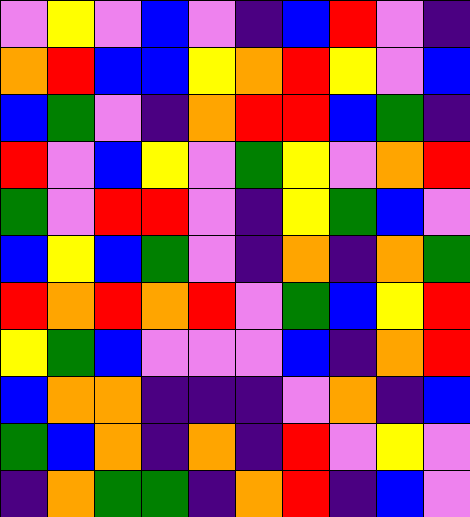[["violet", "yellow", "violet", "blue", "violet", "indigo", "blue", "red", "violet", "indigo"], ["orange", "red", "blue", "blue", "yellow", "orange", "red", "yellow", "violet", "blue"], ["blue", "green", "violet", "indigo", "orange", "red", "red", "blue", "green", "indigo"], ["red", "violet", "blue", "yellow", "violet", "green", "yellow", "violet", "orange", "red"], ["green", "violet", "red", "red", "violet", "indigo", "yellow", "green", "blue", "violet"], ["blue", "yellow", "blue", "green", "violet", "indigo", "orange", "indigo", "orange", "green"], ["red", "orange", "red", "orange", "red", "violet", "green", "blue", "yellow", "red"], ["yellow", "green", "blue", "violet", "violet", "violet", "blue", "indigo", "orange", "red"], ["blue", "orange", "orange", "indigo", "indigo", "indigo", "violet", "orange", "indigo", "blue"], ["green", "blue", "orange", "indigo", "orange", "indigo", "red", "violet", "yellow", "violet"], ["indigo", "orange", "green", "green", "indigo", "orange", "red", "indigo", "blue", "violet"]]